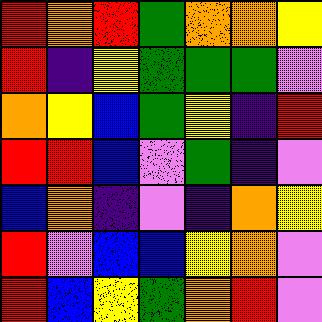[["red", "orange", "red", "green", "orange", "orange", "yellow"], ["red", "indigo", "yellow", "green", "green", "green", "violet"], ["orange", "yellow", "blue", "green", "yellow", "indigo", "red"], ["red", "red", "blue", "violet", "green", "indigo", "violet"], ["blue", "orange", "indigo", "violet", "indigo", "orange", "yellow"], ["red", "violet", "blue", "blue", "yellow", "orange", "violet"], ["red", "blue", "yellow", "green", "orange", "red", "violet"]]